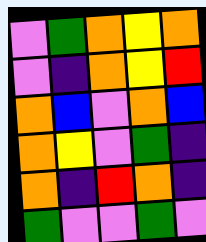[["violet", "green", "orange", "yellow", "orange"], ["violet", "indigo", "orange", "yellow", "red"], ["orange", "blue", "violet", "orange", "blue"], ["orange", "yellow", "violet", "green", "indigo"], ["orange", "indigo", "red", "orange", "indigo"], ["green", "violet", "violet", "green", "violet"]]